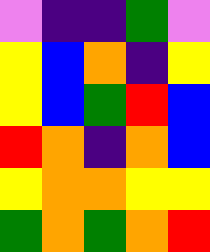[["violet", "indigo", "indigo", "green", "violet"], ["yellow", "blue", "orange", "indigo", "yellow"], ["yellow", "blue", "green", "red", "blue"], ["red", "orange", "indigo", "orange", "blue"], ["yellow", "orange", "orange", "yellow", "yellow"], ["green", "orange", "green", "orange", "red"]]